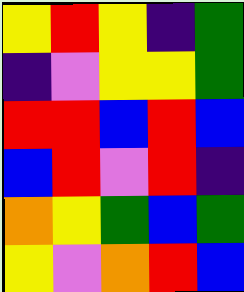[["yellow", "red", "yellow", "indigo", "green"], ["indigo", "violet", "yellow", "yellow", "green"], ["red", "red", "blue", "red", "blue"], ["blue", "red", "violet", "red", "indigo"], ["orange", "yellow", "green", "blue", "green"], ["yellow", "violet", "orange", "red", "blue"]]